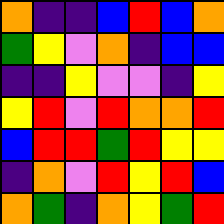[["orange", "indigo", "indigo", "blue", "red", "blue", "orange"], ["green", "yellow", "violet", "orange", "indigo", "blue", "blue"], ["indigo", "indigo", "yellow", "violet", "violet", "indigo", "yellow"], ["yellow", "red", "violet", "red", "orange", "orange", "red"], ["blue", "red", "red", "green", "red", "yellow", "yellow"], ["indigo", "orange", "violet", "red", "yellow", "red", "blue"], ["orange", "green", "indigo", "orange", "yellow", "green", "red"]]